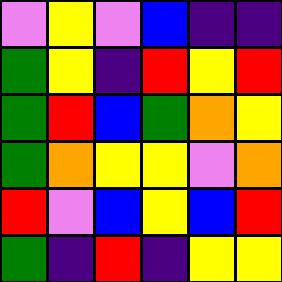[["violet", "yellow", "violet", "blue", "indigo", "indigo"], ["green", "yellow", "indigo", "red", "yellow", "red"], ["green", "red", "blue", "green", "orange", "yellow"], ["green", "orange", "yellow", "yellow", "violet", "orange"], ["red", "violet", "blue", "yellow", "blue", "red"], ["green", "indigo", "red", "indigo", "yellow", "yellow"]]